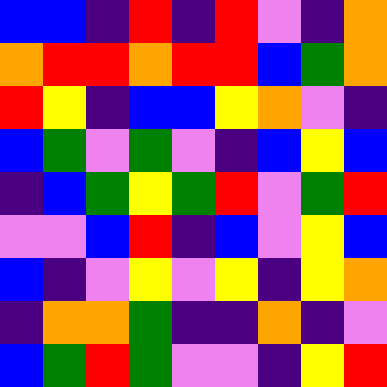[["blue", "blue", "indigo", "red", "indigo", "red", "violet", "indigo", "orange"], ["orange", "red", "red", "orange", "red", "red", "blue", "green", "orange"], ["red", "yellow", "indigo", "blue", "blue", "yellow", "orange", "violet", "indigo"], ["blue", "green", "violet", "green", "violet", "indigo", "blue", "yellow", "blue"], ["indigo", "blue", "green", "yellow", "green", "red", "violet", "green", "red"], ["violet", "violet", "blue", "red", "indigo", "blue", "violet", "yellow", "blue"], ["blue", "indigo", "violet", "yellow", "violet", "yellow", "indigo", "yellow", "orange"], ["indigo", "orange", "orange", "green", "indigo", "indigo", "orange", "indigo", "violet"], ["blue", "green", "red", "green", "violet", "violet", "indigo", "yellow", "red"]]